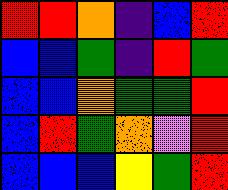[["red", "red", "orange", "indigo", "blue", "red"], ["blue", "blue", "green", "indigo", "red", "green"], ["blue", "blue", "orange", "green", "green", "red"], ["blue", "red", "green", "orange", "violet", "red"], ["blue", "blue", "blue", "yellow", "green", "red"]]